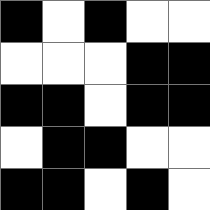[["black", "white", "black", "white", "white"], ["white", "white", "white", "black", "black"], ["black", "black", "white", "black", "black"], ["white", "black", "black", "white", "white"], ["black", "black", "white", "black", "white"]]